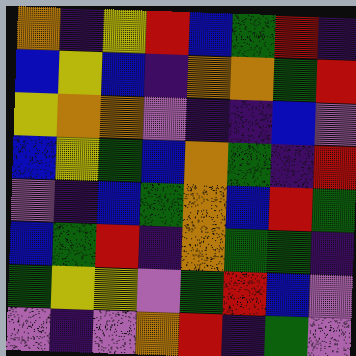[["orange", "indigo", "yellow", "red", "blue", "green", "red", "indigo"], ["blue", "yellow", "blue", "indigo", "orange", "orange", "green", "red"], ["yellow", "orange", "orange", "violet", "indigo", "indigo", "blue", "violet"], ["blue", "yellow", "green", "blue", "orange", "green", "indigo", "red"], ["violet", "indigo", "blue", "green", "orange", "blue", "red", "green"], ["blue", "green", "red", "indigo", "orange", "green", "green", "indigo"], ["green", "yellow", "yellow", "violet", "green", "red", "blue", "violet"], ["violet", "indigo", "violet", "orange", "red", "indigo", "green", "violet"]]